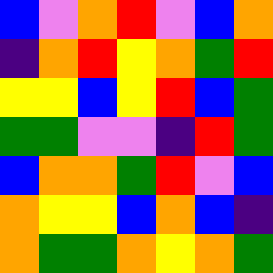[["blue", "violet", "orange", "red", "violet", "blue", "orange"], ["indigo", "orange", "red", "yellow", "orange", "green", "red"], ["yellow", "yellow", "blue", "yellow", "red", "blue", "green"], ["green", "green", "violet", "violet", "indigo", "red", "green"], ["blue", "orange", "orange", "green", "red", "violet", "blue"], ["orange", "yellow", "yellow", "blue", "orange", "blue", "indigo"], ["orange", "green", "green", "orange", "yellow", "orange", "green"]]